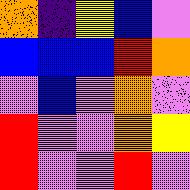[["orange", "indigo", "yellow", "blue", "violet"], ["blue", "blue", "blue", "red", "orange"], ["violet", "blue", "violet", "orange", "violet"], ["red", "violet", "violet", "orange", "yellow"], ["red", "violet", "violet", "red", "violet"]]